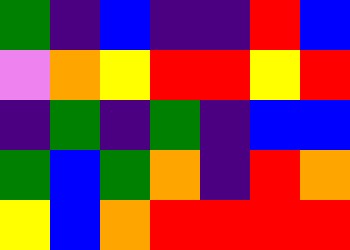[["green", "indigo", "blue", "indigo", "indigo", "red", "blue"], ["violet", "orange", "yellow", "red", "red", "yellow", "red"], ["indigo", "green", "indigo", "green", "indigo", "blue", "blue"], ["green", "blue", "green", "orange", "indigo", "red", "orange"], ["yellow", "blue", "orange", "red", "red", "red", "red"]]